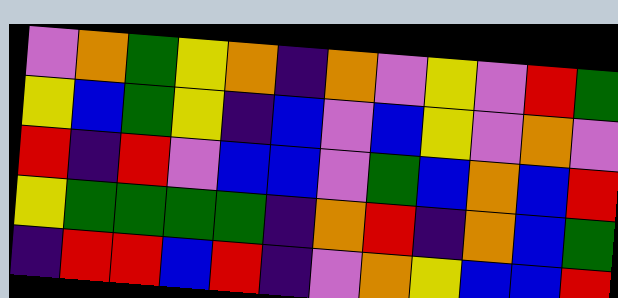[["violet", "orange", "green", "yellow", "orange", "indigo", "orange", "violet", "yellow", "violet", "red", "green"], ["yellow", "blue", "green", "yellow", "indigo", "blue", "violet", "blue", "yellow", "violet", "orange", "violet"], ["red", "indigo", "red", "violet", "blue", "blue", "violet", "green", "blue", "orange", "blue", "red"], ["yellow", "green", "green", "green", "green", "indigo", "orange", "red", "indigo", "orange", "blue", "green"], ["indigo", "red", "red", "blue", "red", "indigo", "violet", "orange", "yellow", "blue", "blue", "red"]]